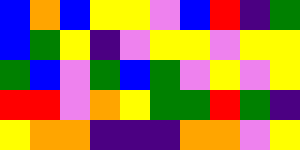[["blue", "orange", "blue", "yellow", "yellow", "violet", "blue", "red", "indigo", "green"], ["blue", "green", "yellow", "indigo", "violet", "yellow", "yellow", "violet", "yellow", "yellow"], ["green", "blue", "violet", "green", "blue", "green", "violet", "yellow", "violet", "yellow"], ["red", "red", "violet", "orange", "yellow", "green", "green", "red", "green", "indigo"], ["yellow", "orange", "orange", "indigo", "indigo", "indigo", "orange", "orange", "violet", "yellow"]]